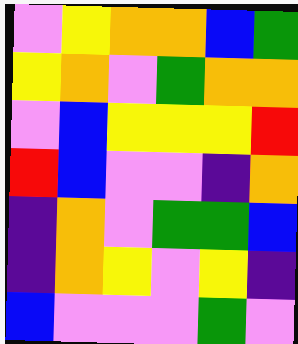[["violet", "yellow", "orange", "orange", "blue", "green"], ["yellow", "orange", "violet", "green", "orange", "orange"], ["violet", "blue", "yellow", "yellow", "yellow", "red"], ["red", "blue", "violet", "violet", "indigo", "orange"], ["indigo", "orange", "violet", "green", "green", "blue"], ["indigo", "orange", "yellow", "violet", "yellow", "indigo"], ["blue", "violet", "violet", "violet", "green", "violet"]]